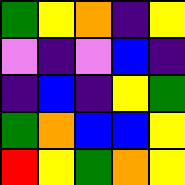[["green", "yellow", "orange", "indigo", "yellow"], ["violet", "indigo", "violet", "blue", "indigo"], ["indigo", "blue", "indigo", "yellow", "green"], ["green", "orange", "blue", "blue", "yellow"], ["red", "yellow", "green", "orange", "yellow"]]